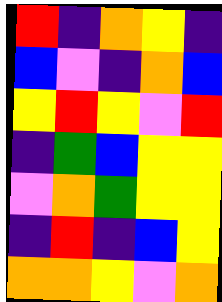[["red", "indigo", "orange", "yellow", "indigo"], ["blue", "violet", "indigo", "orange", "blue"], ["yellow", "red", "yellow", "violet", "red"], ["indigo", "green", "blue", "yellow", "yellow"], ["violet", "orange", "green", "yellow", "yellow"], ["indigo", "red", "indigo", "blue", "yellow"], ["orange", "orange", "yellow", "violet", "orange"]]